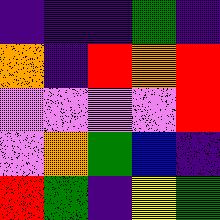[["indigo", "indigo", "indigo", "green", "indigo"], ["orange", "indigo", "red", "orange", "red"], ["violet", "violet", "violet", "violet", "red"], ["violet", "orange", "green", "blue", "indigo"], ["red", "green", "indigo", "yellow", "green"]]